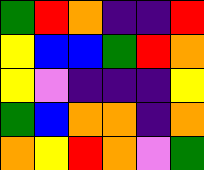[["green", "red", "orange", "indigo", "indigo", "red"], ["yellow", "blue", "blue", "green", "red", "orange"], ["yellow", "violet", "indigo", "indigo", "indigo", "yellow"], ["green", "blue", "orange", "orange", "indigo", "orange"], ["orange", "yellow", "red", "orange", "violet", "green"]]